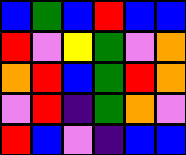[["blue", "green", "blue", "red", "blue", "blue"], ["red", "violet", "yellow", "green", "violet", "orange"], ["orange", "red", "blue", "green", "red", "orange"], ["violet", "red", "indigo", "green", "orange", "violet"], ["red", "blue", "violet", "indigo", "blue", "blue"]]